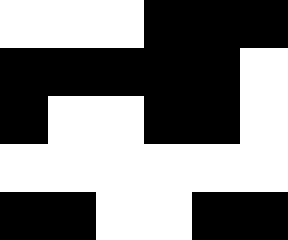[["white", "white", "white", "black", "black", "black"], ["black", "black", "black", "black", "black", "white"], ["black", "white", "white", "black", "black", "white"], ["white", "white", "white", "white", "white", "white"], ["black", "black", "white", "white", "black", "black"]]